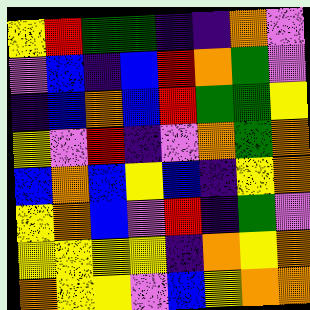[["yellow", "red", "green", "green", "indigo", "indigo", "orange", "violet"], ["violet", "blue", "indigo", "blue", "red", "orange", "green", "violet"], ["indigo", "blue", "orange", "blue", "red", "green", "green", "yellow"], ["yellow", "violet", "red", "indigo", "violet", "orange", "green", "orange"], ["blue", "orange", "blue", "yellow", "blue", "indigo", "yellow", "orange"], ["yellow", "orange", "blue", "violet", "red", "indigo", "green", "violet"], ["yellow", "yellow", "yellow", "yellow", "indigo", "orange", "yellow", "orange"], ["orange", "yellow", "yellow", "violet", "blue", "yellow", "orange", "orange"]]